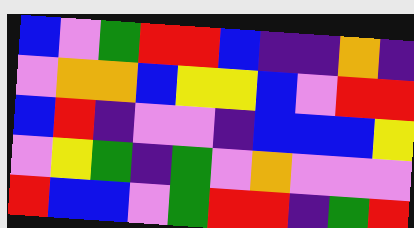[["blue", "violet", "green", "red", "red", "blue", "indigo", "indigo", "orange", "indigo"], ["violet", "orange", "orange", "blue", "yellow", "yellow", "blue", "violet", "red", "red"], ["blue", "red", "indigo", "violet", "violet", "indigo", "blue", "blue", "blue", "yellow"], ["violet", "yellow", "green", "indigo", "green", "violet", "orange", "violet", "violet", "violet"], ["red", "blue", "blue", "violet", "green", "red", "red", "indigo", "green", "red"]]